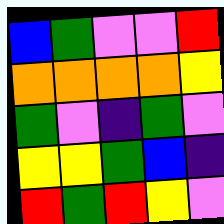[["blue", "green", "violet", "violet", "red"], ["orange", "orange", "orange", "orange", "yellow"], ["green", "violet", "indigo", "green", "violet"], ["yellow", "yellow", "green", "blue", "indigo"], ["red", "green", "red", "yellow", "violet"]]